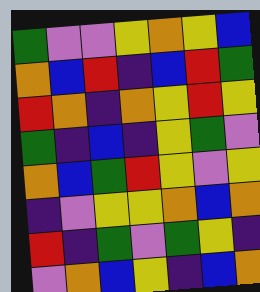[["green", "violet", "violet", "yellow", "orange", "yellow", "blue"], ["orange", "blue", "red", "indigo", "blue", "red", "green"], ["red", "orange", "indigo", "orange", "yellow", "red", "yellow"], ["green", "indigo", "blue", "indigo", "yellow", "green", "violet"], ["orange", "blue", "green", "red", "yellow", "violet", "yellow"], ["indigo", "violet", "yellow", "yellow", "orange", "blue", "orange"], ["red", "indigo", "green", "violet", "green", "yellow", "indigo"], ["violet", "orange", "blue", "yellow", "indigo", "blue", "orange"]]